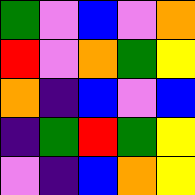[["green", "violet", "blue", "violet", "orange"], ["red", "violet", "orange", "green", "yellow"], ["orange", "indigo", "blue", "violet", "blue"], ["indigo", "green", "red", "green", "yellow"], ["violet", "indigo", "blue", "orange", "yellow"]]